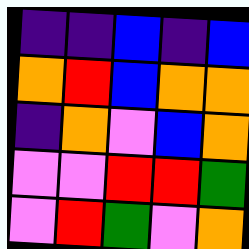[["indigo", "indigo", "blue", "indigo", "blue"], ["orange", "red", "blue", "orange", "orange"], ["indigo", "orange", "violet", "blue", "orange"], ["violet", "violet", "red", "red", "green"], ["violet", "red", "green", "violet", "orange"]]